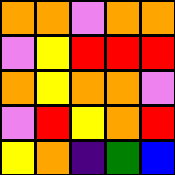[["orange", "orange", "violet", "orange", "orange"], ["violet", "yellow", "red", "red", "red"], ["orange", "yellow", "orange", "orange", "violet"], ["violet", "red", "yellow", "orange", "red"], ["yellow", "orange", "indigo", "green", "blue"]]